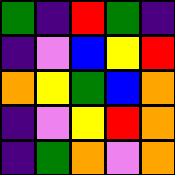[["green", "indigo", "red", "green", "indigo"], ["indigo", "violet", "blue", "yellow", "red"], ["orange", "yellow", "green", "blue", "orange"], ["indigo", "violet", "yellow", "red", "orange"], ["indigo", "green", "orange", "violet", "orange"]]